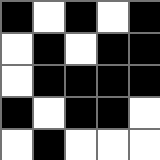[["black", "white", "black", "white", "black"], ["white", "black", "white", "black", "black"], ["white", "black", "black", "black", "black"], ["black", "white", "black", "black", "white"], ["white", "black", "white", "white", "white"]]